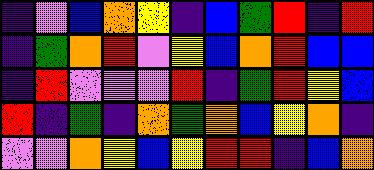[["indigo", "violet", "blue", "orange", "yellow", "indigo", "blue", "green", "red", "indigo", "red"], ["indigo", "green", "orange", "red", "violet", "yellow", "blue", "orange", "red", "blue", "blue"], ["indigo", "red", "violet", "violet", "violet", "red", "indigo", "green", "red", "yellow", "blue"], ["red", "indigo", "green", "indigo", "orange", "green", "orange", "blue", "yellow", "orange", "indigo"], ["violet", "violet", "orange", "yellow", "blue", "yellow", "red", "red", "indigo", "blue", "orange"]]